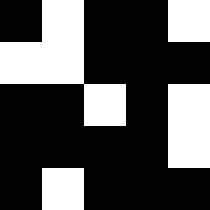[["black", "white", "black", "black", "white"], ["white", "white", "black", "black", "black"], ["black", "black", "white", "black", "white"], ["black", "black", "black", "black", "white"], ["black", "white", "black", "black", "black"]]